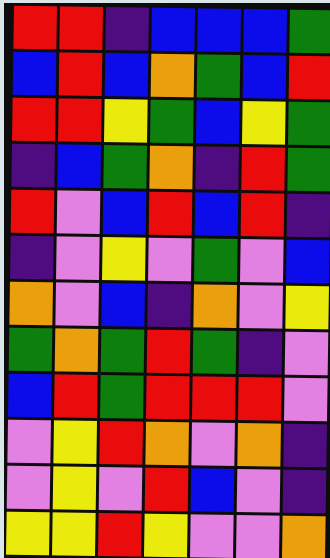[["red", "red", "indigo", "blue", "blue", "blue", "green"], ["blue", "red", "blue", "orange", "green", "blue", "red"], ["red", "red", "yellow", "green", "blue", "yellow", "green"], ["indigo", "blue", "green", "orange", "indigo", "red", "green"], ["red", "violet", "blue", "red", "blue", "red", "indigo"], ["indigo", "violet", "yellow", "violet", "green", "violet", "blue"], ["orange", "violet", "blue", "indigo", "orange", "violet", "yellow"], ["green", "orange", "green", "red", "green", "indigo", "violet"], ["blue", "red", "green", "red", "red", "red", "violet"], ["violet", "yellow", "red", "orange", "violet", "orange", "indigo"], ["violet", "yellow", "violet", "red", "blue", "violet", "indigo"], ["yellow", "yellow", "red", "yellow", "violet", "violet", "orange"]]